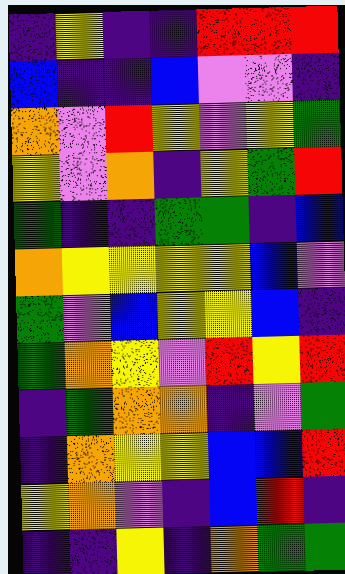[["indigo", "yellow", "indigo", "indigo", "red", "red", "red"], ["blue", "indigo", "indigo", "blue", "violet", "violet", "indigo"], ["orange", "violet", "red", "yellow", "violet", "yellow", "green"], ["yellow", "violet", "orange", "indigo", "yellow", "green", "red"], ["green", "indigo", "indigo", "green", "green", "indigo", "blue"], ["orange", "yellow", "yellow", "yellow", "yellow", "blue", "violet"], ["green", "violet", "blue", "yellow", "yellow", "blue", "indigo"], ["green", "orange", "yellow", "violet", "red", "yellow", "red"], ["indigo", "green", "orange", "orange", "indigo", "violet", "green"], ["indigo", "orange", "yellow", "yellow", "blue", "blue", "red"], ["yellow", "orange", "violet", "indigo", "blue", "red", "indigo"], ["indigo", "indigo", "yellow", "indigo", "orange", "green", "green"]]